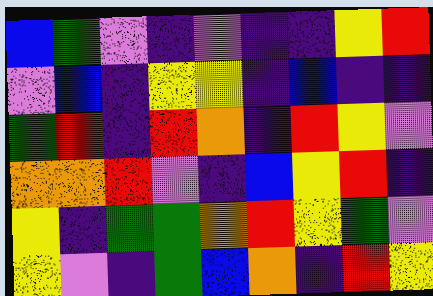[["blue", "green", "violet", "indigo", "violet", "indigo", "indigo", "yellow", "red"], ["violet", "blue", "indigo", "yellow", "yellow", "indigo", "blue", "indigo", "indigo"], ["green", "red", "indigo", "red", "orange", "indigo", "red", "yellow", "violet"], ["orange", "orange", "red", "violet", "indigo", "blue", "yellow", "red", "indigo"], ["yellow", "indigo", "green", "green", "orange", "red", "yellow", "green", "violet"], ["yellow", "violet", "indigo", "green", "blue", "orange", "indigo", "red", "yellow"]]